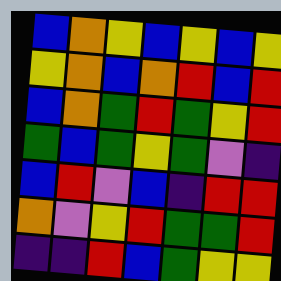[["blue", "orange", "yellow", "blue", "yellow", "blue", "yellow"], ["yellow", "orange", "blue", "orange", "red", "blue", "red"], ["blue", "orange", "green", "red", "green", "yellow", "red"], ["green", "blue", "green", "yellow", "green", "violet", "indigo"], ["blue", "red", "violet", "blue", "indigo", "red", "red"], ["orange", "violet", "yellow", "red", "green", "green", "red"], ["indigo", "indigo", "red", "blue", "green", "yellow", "yellow"]]